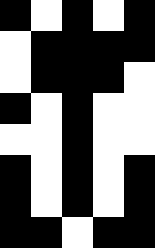[["black", "white", "black", "white", "black"], ["white", "black", "black", "black", "black"], ["white", "black", "black", "black", "white"], ["black", "white", "black", "white", "white"], ["white", "white", "black", "white", "white"], ["black", "white", "black", "white", "black"], ["black", "white", "black", "white", "black"], ["black", "black", "white", "black", "black"]]